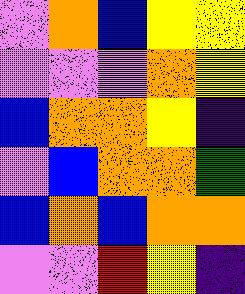[["violet", "orange", "blue", "yellow", "yellow"], ["violet", "violet", "violet", "orange", "yellow"], ["blue", "orange", "orange", "yellow", "indigo"], ["violet", "blue", "orange", "orange", "green"], ["blue", "orange", "blue", "orange", "orange"], ["violet", "violet", "red", "yellow", "indigo"]]